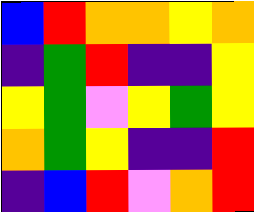[["blue", "red", "orange", "orange", "yellow", "orange"], ["indigo", "green", "red", "indigo", "indigo", "yellow"], ["yellow", "green", "violet", "yellow", "green", "yellow"], ["orange", "green", "yellow", "indigo", "indigo", "red"], ["indigo", "blue", "red", "violet", "orange", "red"]]